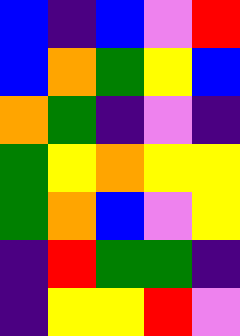[["blue", "indigo", "blue", "violet", "red"], ["blue", "orange", "green", "yellow", "blue"], ["orange", "green", "indigo", "violet", "indigo"], ["green", "yellow", "orange", "yellow", "yellow"], ["green", "orange", "blue", "violet", "yellow"], ["indigo", "red", "green", "green", "indigo"], ["indigo", "yellow", "yellow", "red", "violet"]]